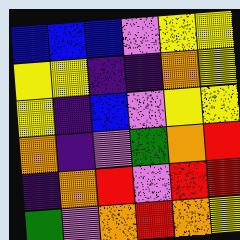[["blue", "blue", "blue", "violet", "yellow", "yellow"], ["yellow", "yellow", "indigo", "indigo", "orange", "yellow"], ["yellow", "indigo", "blue", "violet", "yellow", "yellow"], ["orange", "indigo", "violet", "green", "orange", "red"], ["indigo", "orange", "red", "violet", "red", "red"], ["green", "violet", "orange", "red", "orange", "yellow"]]